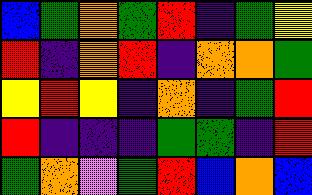[["blue", "green", "orange", "green", "red", "indigo", "green", "yellow"], ["red", "indigo", "orange", "red", "indigo", "orange", "orange", "green"], ["yellow", "red", "yellow", "indigo", "orange", "indigo", "green", "red"], ["red", "indigo", "indigo", "indigo", "green", "green", "indigo", "red"], ["green", "orange", "violet", "green", "red", "blue", "orange", "blue"]]